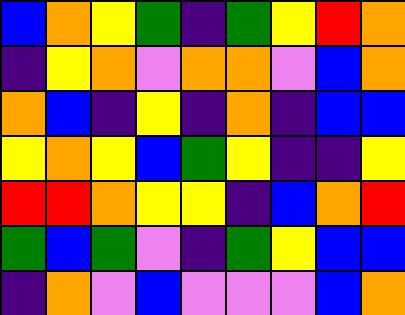[["blue", "orange", "yellow", "green", "indigo", "green", "yellow", "red", "orange"], ["indigo", "yellow", "orange", "violet", "orange", "orange", "violet", "blue", "orange"], ["orange", "blue", "indigo", "yellow", "indigo", "orange", "indigo", "blue", "blue"], ["yellow", "orange", "yellow", "blue", "green", "yellow", "indigo", "indigo", "yellow"], ["red", "red", "orange", "yellow", "yellow", "indigo", "blue", "orange", "red"], ["green", "blue", "green", "violet", "indigo", "green", "yellow", "blue", "blue"], ["indigo", "orange", "violet", "blue", "violet", "violet", "violet", "blue", "orange"]]